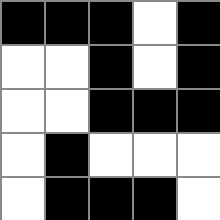[["black", "black", "black", "white", "black"], ["white", "white", "black", "white", "black"], ["white", "white", "black", "black", "black"], ["white", "black", "white", "white", "white"], ["white", "black", "black", "black", "white"]]